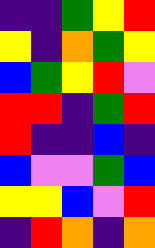[["indigo", "indigo", "green", "yellow", "red"], ["yellow", "indigo", "orange", "green", "yellow"], ["blue", "green", "yellow", "red", "violet"], ["red", "red", "indigo", "green", "red"], ["red", "indigo", "indigo", "blue", "indigo"], ["blue", "violet", "violet", "green", "blue"], ["yellow", "yellow", "blue", "violet", "red"], ["indigo", "red", "orange", "indigo", "orange"]]